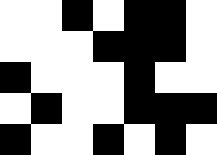[["white", "white", "black", "white", "black", "black", "white"], ["white", "white", "white", "black", "black", "black", "white"], ["black", "white", "white", "white", "black", "white", "white"], ["white", "black", "white", "white", "black", "black", "black"], ["black", "white", "white", "black", "white", "black", "white"]]